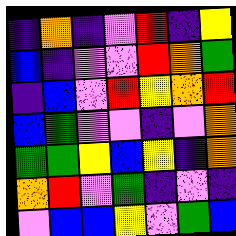[["indigo", "orange", "indigo", "violet", "red", "indigo", "yellow"], ["blue", "indigo", "violet", "violet", "red", "orange", "green"], ["indigo", "blue", "violet", "red", "yellow", "orange", "red"], ["blue", "green", "violet", "violet", "indigo", "violet", "orange"], ["green", "green", "yellow", "blue", "yellow", "indigo", "orange"], ["orange", "red", "violet", "green", "indigo", "violet", "indigo"], ["violet", "blue", "blue", "yellow", "violet", "green", "blue"]]